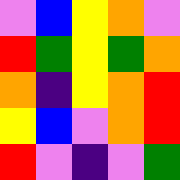[["violet", "blue", "yellow", "orange", "violet"], ["red", "green", "yellow", "green", "orange"], ["orange", "indigo", "yellow", "orange", "red"], ["yellow", "blue", "violet", "orange", "red"], ["red", "violet", "indigo", "violet", "green"]]